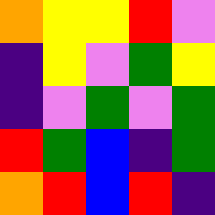[["orange", "yellow", "yellow", "red", "violet"], ["indigo", "yellow", "violet", "green", "yellow"], ["indigo", "violet", "green", "violet", "green"], ["red", "green", "blue", "indigo", "green"], ["orange", "red", "blue", "red", "indigo"]]